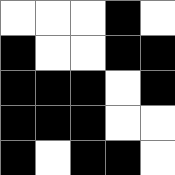[["white", "white", "white", "black", "white"], ["black", "white", "white", "black", "black"], ["black", "black", "black", "white", "black"], ["black", "black", "black", "white", "white"], ["black", "white", "black", "black", "white"]]